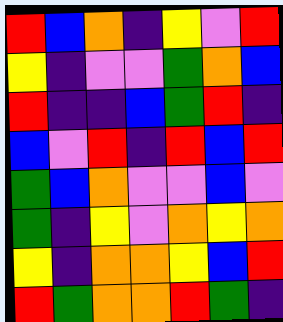[["red", "blue", "orange", "indigo", "yellow", "violet", "red"], ["yellow", "indigo", "violet", "violet", "green", "orange", "blue"], ["red", "indigo", "indigo", "blue", "green", "red", "indigo"], ["blue", "violet", "red", "indigo", "red", "blue", "red"], ["green", "blue", "orange", "violet", "violet", "blue", "violet"], ["green", "indigo", "yellow", "violet", "orange", "yellow", "orange"], ["yellow", "indigo", "orange", "orange", "yellow", "blue", "red"], ["red", "green", "orange", "orange", "red", "green", "indigo"]]